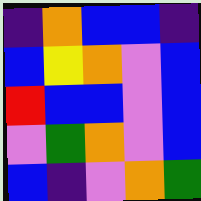[["indigo", "orange", "blue", "blue", "indigo"], ["blue", "yellow", "orange", "violet", "blue"], ["red", "blue", "blue", "violet", "blue"], ["violet", "green", "orange", "violet", "blue"], ["blue", "indigo", "violet", "orange", "green"]]